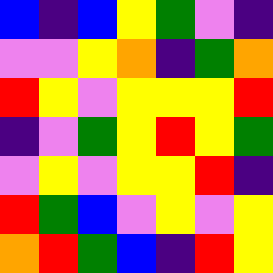[["blue", "indigo", "blue", "yellow", "green", "violet", "indigo"], ["violet", "violet", "yellow", "orange", "indigo", "green", "orange"], ["red", "yellow", "violet", "yellow", "yellow", "yellow", "red"], ["indigo", "violet", "green", "yellow", "red", "yellow", "green"], ["violet", "yellow", "violet", "yellow", "yellow", "red", "indigo"], ["red", "green", "blue", "violet", "yellow", "violet", "yellow"], ["orange", "red", "green", "blue", "indigo", "red", "yellow"]]